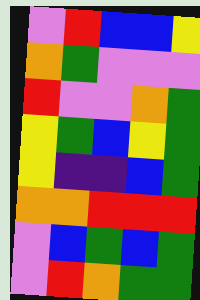[["violet", "red", "blue", "blue", "yellow"], ["orange", "green", "violet", "violet", "violet"], ["red", "violet", "violet", "orange", "green"], ["yellow", "green", "blue", "yellow", "green"], ["yellow", "indigo", "indigo", "blue", "green"], ["orange", "orange", "red", "red", "red"], ["violet", "blue", "green", "blue", "green"], ["violet", "red", "orange", "green", "green"]]